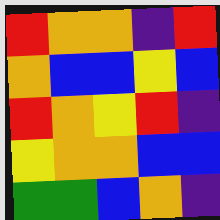[["red", "orange", "orange", "indigo", "red"], ["orange", "blue", "blue", "yellow", "blue"], ["red", "orange", "yellow", "red", "indigo"], ["yellow", "orange", "orange", "blue", "blue"], ["green", "green", "blue", "orange", "indigo"]]